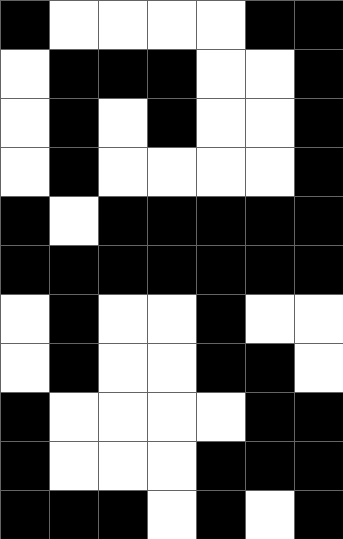[["black", "white", "white", "white", "white", "black", "black"], ["white", "black", "black", "black", "white", "white", "black"], ["white", "black", "white", "black", "white", "white", "black"], ["white", "black", "white", "white", "white", "white", "black"], ["black", "white", "black", "black", "black", "black", "black"], ["black", "black", "black", "black", "black", "black", "black"], ["white", "black", "white", "white", "black", "white", "white"], ["white", "black", "white", "white", "black", "black", "white"], ["black", "white", "white", "white", "white", "black", "black"], ["black", "white", "white", "white", "black", "black", "black"], ["black", "black", "black", "white", "black", "white", "black"]]